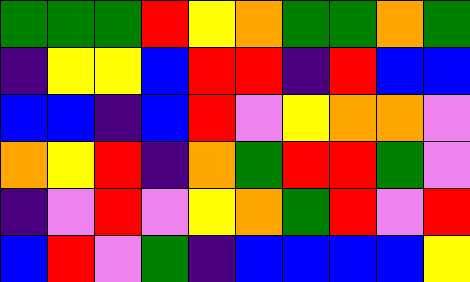[["green", "green", "green", "red", "yellow", "orange", "green", "green", "orange", "green"], ["indigo", "yellow", "yellow", "blue", "red", "red", "indigo", "red", "blue", "blue"], ["blue", "blue", "indigo", "blue", "red", "violet", "yellow", "orange", "orange", "violet"], ["orange", "yellow", "red", "indigo", "orange", "green", "red", "red", "green", "violet"], ["indigo", "violet", "red", "violet", "yellow", "orange", "green", "red", "violet", "red"], ["blue", "red", "violet", "green", "indigo", "blue", "blue", "blue", "blue", "yellow"]]